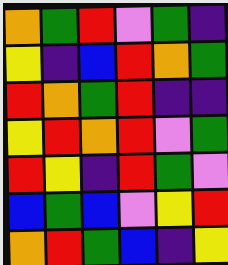[["orange", "green", "red", "violet", "green", "indigo"], ["yellow", "indigo", "blue", "red", "orange", "green"], ["red", "orange", "green", "red", "indigo", "indigo"], ["yellow", "red", "orange", "red", "violet", "green"], ["red", "yellow", "indigo", "red", "green", "violet"], ["blue", "green", "blue", "violet", "yellow", "red"], ["orange", "red", "green", "blue", "indigo", "yellow"]]